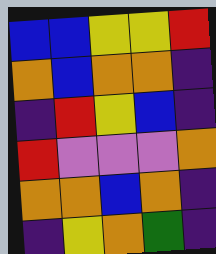[["blue", "blue", "yellow", "yellow", "red"], ["orange", "blue", "orange", "orange", "indigo"], ["indigo", "red", "yellow", "blue", "indigo"], ["red", "violet", "violet", "violet", "orange"], ["orange", "orange", "blue", "orange", "indigo"], ["indigo", "yellow", "orange", "green", "indigo"]]